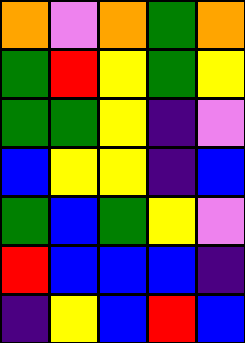[["orange", "violet", "orange", "green", "orange"], ["green", "red", "yellow", "green", "yellow"], ["green", "green", "yellow", "indigo", "violet"], ["blue", "yellow", "yellow", "indigo", "blue"], ["green", "blue", "green", "yellow", "violet"], ["red", "blue", "blue", "blue", "indigo"], ["indigo", "yellow", "blue", "red", "blue"]]